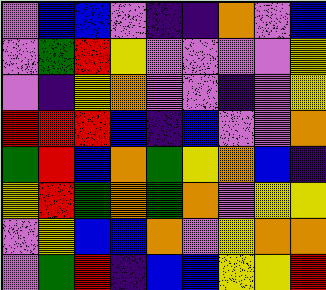[["violet", "blue", "blue", "violet", "indigo", "indigo", "orange", "violet", "blue"], ["violet", "green", "red", "yellow", "violet", "violet", "violet", "violet", "yellow"], ["violet", "indigo", "yellow", "orange", "violet", "violet", "indigo", "violet", "yellow"], ["red", "red", "red", "blue", "indigo", "blue", "violet", "violet", "orange"], ["green", "red", "blue", "orange", "green", "yellow", "orange", "blue", "indigo"], ["yellow", "red", "green", "orange", "green", "orange", "violet", "yellow", "yellow"], ["violet", "yellow", "blue", "blue", "orange", "violet", "yellow", "orange", "orange"], ["violet", "green", "red", "indigo", "blue", "blue", "yellow", "yellow", "red"]]